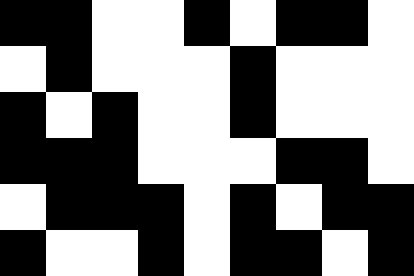[["black", "black", "white", "white", "black", "white", "black", "black", "white"], ["white", "black", "white", "white", "white", "black", "white", "white", "white"], ["black", "white", "black", "white", "white", "black", "white", "white", "white"], ["black", "black", "black", "white", "white", "white", "black", "black", "white"], ["white", "black", "black", "black", "white", "black", "white", "black", "black"], ["black", "white", "white", "black", "white", "black", "black", "white", "black"]]